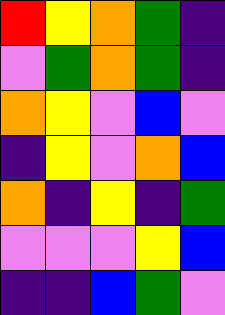[["red", "yellow", "orange", "green", "indigo"], ["violet", "green", "orange", "green", "indigo"], ["orange", "yellow", "violet", "blue", "violet"], ["indigo", "yellow", "violet", "orange", "blue"], ["orange", "indigo", "yellow", "indigo", "green"], ["violet", "violet", "violet", "yellow", "blue"], ["indigo", "indigo", "blue", "green", "violet"]]